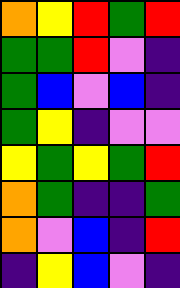[["orange", "yellow", "red", "green", "red"], ["green", "green", "red", "violet", "indigo"], ["green", "blue", "violet", "blue", "indigo"], ["green", "yellow", "indigo", "violet", "violet"], ["yellow", "green", "yellow", "green", "red"], ["orange", "green", "indigo", "indigo", "green"], ["orange", "violet", "blue", "indigo", "red"], ["indigo", "yellow", "blue", "violet", "indigo"]]